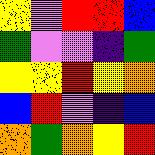[["yellow", "violet", "red", "red", "blue"], ["green", "violet", "violet", "indigo", "green"], ["yellow", "yellow", "red", "yellow", "orange"], ["blue", "red", "violet", "indigo", "blue"], ["orange", "green", "orange", "yellow", "red"]]